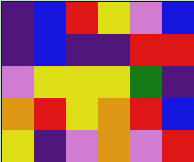[["indigo", "blue", "red", "yellow", "violet", "blue"], ["indigo", "blue", "indigo", "indigo", "red", "red"], ["violet", "yellow", "yellow", "yellow", "green", "indigo"], ["orange", "red", "yellow", "orange", "red", "blue"], ["yellow", "indigo", "violet", "orange", "violet", "red"]]